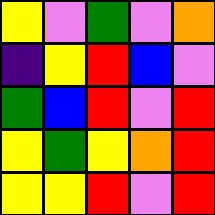[["yellow", "violet", "green", "violet", "orange"], ["indigo", "yellow", "red", "blue", "violet"], ["green", "blue", "red", "violet", "red"], ["yellow", "green", "yellow", "orange", "red"], ["yellow", "yellow", "red", "violet", "red"]]